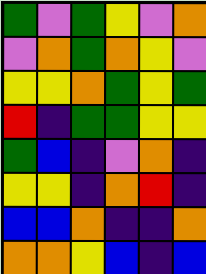[["green", "violet", "green", "yellow", "violet", "orange"], ["violet", "orange", "green", "orange", "yellow", "violet"], ["yellow", "yellow", "orange", "green", "yellow", "green"], ["red", "indigo", "green", "green", "yellow", "yellow"], ["green", "blue", "indigo", "violet", "orange", "indigo"], ["yellow", "yellow", "indigo", "orange", "red", "indigo"], ["blue", "blue", "orange", "indigo", "indigo", "orange"], ["orange", "orange", "yellow", "blue", "indigo", "blue"]]